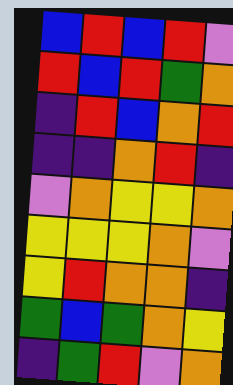[["blue", "red", "blue", "red", "violet"], ["red", "blue", "red", "green", "orange"], ["indigo", "red", "blue", "orange", "red"], ["indigo", "indigo", "orange", "red", "indigo"], ["violet", "orange", "yellow", "yellow", "orange"], ["yellow", "yellow", "yellow", "orange", "violet"], ["yellow", "red", "orange", "orange", "indigo"], ["green", "blue", "green", "orange", "yellow"], ["indigo", "green", "red", "violet", "orange"]]